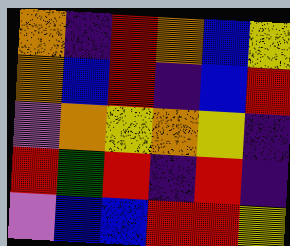[["orange", "indigo", "red", "orange", "blue", "yellow"], ["orange", "blue", "red", "indigo", "blue", "red"], ["violet", "orange", "yellow", "orange", "yellow", "indigo"], ["red", "green", "red", "indigo", "red", "indigo"], ["violet", "blue", "blue", "red", "red", "yellow"]]